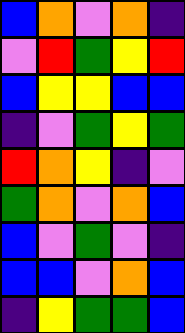[["blue", "orange", "violet", "orange", "indigo"], ["violet", "red", "green", "yellow", "red"], ["blue", "yellow", "yellow", "blue", "blue"], ["indigo", "violet", "green", "yellow", "green"], ["red", "orange", "yellow", "indigo", "violet"], ["green", "orange", "violet", "orange", "blue"], ["blue", "violet", "green", "violet", "indigo"], ["blue", "blue", "violet", "orange", "blue"], ["indigo", "yellow", "green", "green", "blue"]]